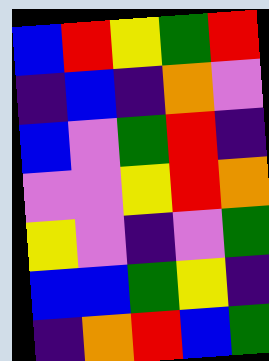[["blue", "red", "yellow", "green", "red"], ["indigo", "blue", "indigo", "orange", "violet"], ["blue", "violet", "green", "red", "indigo"], ["violet", "violet", "yellow", "red", "orange"], ["yellow", "violet", "indigo", "violet", "green"], ["blue", "blue", "green", "yellow", "indigo"], ["indigo", "orange", "red", "blue", "green"]]